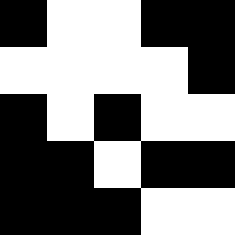[["black", "white", "white", "black", "black"], ["white", "white", "white", "white", "black"], ["black", "white", "black", "white", "white"], ["black", "black", "white", "black", "black"], ["black", "black", "black", "white", "white"]]